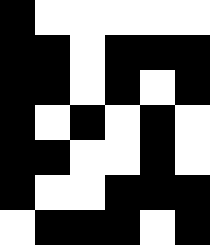[["black", "white", "white", "white", "white", "white"], ["black", "black", "white", "black", "black", "black"], ["black", "black", "white", "black", "white", "black"], ["black", "white", "black", "white", "black", "white"], ["black", "black", "white", "white", "black", "white"], ["black", "white", "white", "black", "black", "black"], ["white", "black", "black", "black", "white", "black"]]